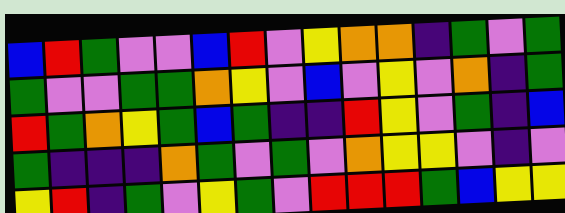[["blue", "red", "green", "violet", "violet", "blue", "red", "violet", "yellow", "orange", "orange", "indigo", "green", "violet", "green"], ["green", "violet", "violet", "green", "green", "orange", "yellow", "violet", "blue", "violet", "yellow", "violet", "orange", "indigo", "green"], ["red", "green", "orange", "yellow", "green", "blue", "green", "indigo", "indigo", "red", "yellow", "violet", "green", "indigo", "blue"], ["green", "indigo", "indigo", "indigo", "orange", "green", "violet", "green", "violet", "orange", "yellow", "yellow", "violet", "indigo", "violet"], ["yellow", "red", "indigo", "green", "violet", "yellow", "green", "violet", "red", "red", "red", "green", "blue", "yellow", "yellow"]]